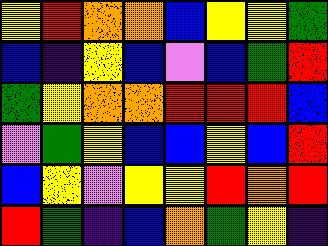[["yellow", "red", "orange", "orange", "blue", "yellow", "yellow", "green"], ["blue", "indigo", "yellow", "blue", "violet", "blue", "green", "red"], ["green", "yellow", "orange", "orange", "red", "red", "red", "blue"], ["violet", "green", "yellow", "blue", "blue", "yellow", "blue", "red"], ["blue", "yellow", "violet", "yellow", "yellow", "red", "orange", "red"], ["red", "green", "indigo", "blue", "orange", "green", "yellow", "indigo"]]